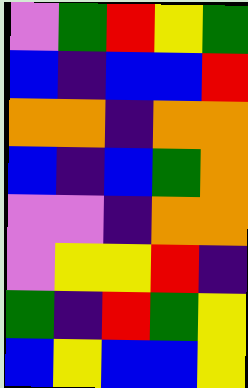[["violet", "green", "red", "yellow", "green"], ["blue", "indigo", "blue", "blue", "red"], ["orange", "orange", "indigo", "orange", "orange"], ["blue", "indigo", "blue", "green", "orange"], ["violet", "violet", "indigo", "orange", "orange"], ["violet", "yellow", "yellow", "red", "indigo"], ["green", "indigo", "red", "green", "yellow"], ["blue", "yellow", "blue", "blue", "yellow"]]